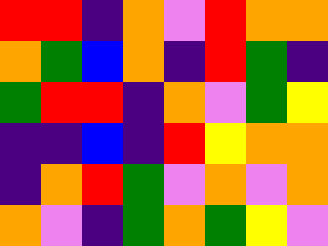[["red", "red", "indigo", "orange", "violet", "red", "orange", "orange"], ["orange", "green", "blue", "orange", "indigo", "red", "green", "indigo"], ["green", "red", "red", "indigo", "orange", "violet", "green", "yellow"], ["indigo", "indigo", "blue", "indigo", "red", "yellow", "orange", "orange"], ["indigo", "orange", "red", "green", "violet", "orange", "violet", "orange"], ["orange", "violet", "indigo", "green", "orange", "green", "yellow", "violet"]]